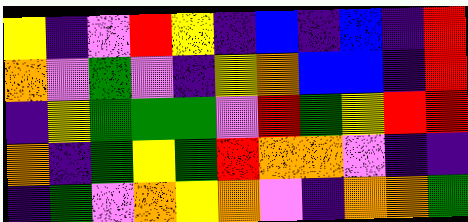[["yellow", "indigo", "violet", "red", "yellow", "indigo", "blue", "indigo", "blue", "indigo", "red"], ["orange", "violet", "green", "violet", "indigo", "yellow", "orange", "blue", "blue", "indigo", "red"], ["indigo", "yellow", "green", "green", "green", "violet", "red", "green", "yellow", "red", "red"], ["orange", "indigo", "green", "yellow", "green", "red", "orange", "orange", "violet", "indigo", "indigo"], ["indigo", "green", "violet", "orange", "yellow", "orange", "violet", "indigo", "orange", "orange", "green"]]